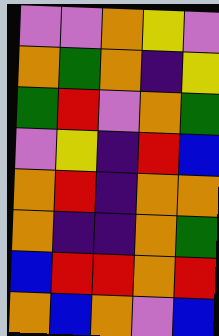[["violet", "violet", "orange", "yellow", "violet"], ["orange", "green", "orange", "indigo", "yellow"], ["green", "red", "violet", "orange", "green"], ["violet", "yellow", "indigo", "red", "blue"], ["orange", "red", "indigo", "orange", "orange"], ["orange", "indigo", "indigo", "orange", "green"], ["blue", "red", "red", "orange", "red"], ["orange", "blue", "orange", "violet", "blue"]]